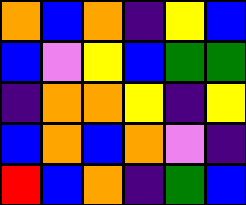[["orange", "blue", "orange", "indigo", "yellow", "blue"], ["blue", "violet", "yellow", "blue", "green", "green"], ["indigo", "orange", "orange", "yellow", "indigo", "yellow"], ["blue", "orange", "blue", "orange", "violet", "indigo"], ["red", "blue", "orange", "indigo", "green", "blue"]]